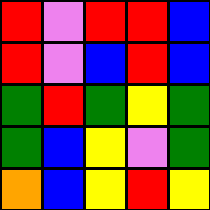[["red", "violet", "red", "red", "blue"], ["red", "violet", "blue", "red", "blue"], ["green", "red", "green", "yellow", "green"], ["green", "blue", "yellow", "violet", "green"], ["orange", "blue", "yellow", "red", "yellow"]]